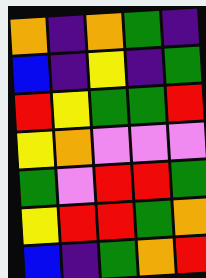[["orange", "indigo", "orange", "green", "indigo"], ["blue", "indigo", "yellow", "indigo", "green"], ["red", "yellow", "green", "green", "red"], ["yellow", "orange", "violet", "violet", "violet"], ["green", "violet", "red", "red", "green"], ["yellow", "red", "red", "green", "orange"], ["blue", "indigo", "green", "orange", "red"]]